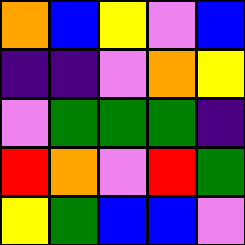[["orange", "blue", "yellow", "violet", "blue"], ["indigo", "indigo", "violet", "orange", "yellow"], ["violet", "green", "green", "green", "indigo"], ["red", "orange", "violet", "red", "green"], ["yellow", "green", "blue", "blue", "violet"]]